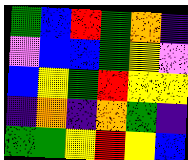[["green", "blue", "red", "green", "orange", "indigo"], ["violet", "blue", "blue", "green", "yellow", "violet"], ["blue", "yellow", "green", "red", "yellow", "yellow"], ["indigo", "orange", "indigo", "orange", "green", "indigo"], ["green", "green", "yellow", "red", "yellow", "blue"]]